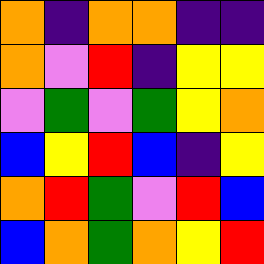[["orange", "indigo", "orange", "orange", "indigo", "indigo"], ["orange", "violet", "red", "indigo", "yellow", "yellow"], ["violet", "green", "violet", "green", "yellow", "orange"], ["blue", "yellow", "red", "blue", "indigo", "yellow"], ["orange", "red", "green", "violet", "red", "blue"], ["blue", "orange", "green", "orange", "yellow", "red"]]